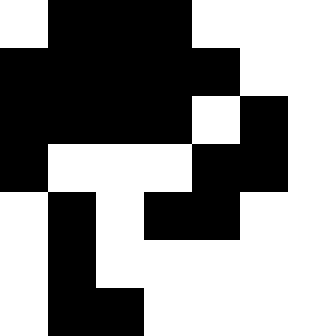[["white", "black", "black", "black", "white", "white", "white"], ["black", "black", "black", "black", "black", "white", "white"], ["black", "black", "black", "black", "white", "black", "white"], ["black", "white", "white", "white", "black", "black", "white"], ["white", "black", "white", "black", "black", "white", "white"], ["white", "black", "white", "white", "white", "white", "white"], ["white", "black", "black", "white", "white", "white", "white"]]